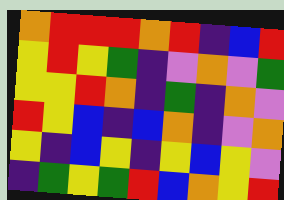[["orange", "red", "red", "red", "orange", "red", "indigo", "blue", "red"], ["yellow", "red", "yellow", "green", "indigo", "violet", "orange", "violet", "green"], ["yellow", "yellow", "red", "orange", "indigo", "green", "indigo", "orange", "violet"], ["red", "yellow", "blue", "indigo", "blue", "orange", "indigo", "violet", "orange"], ["yellow", "indigo", "blue", "yellow", "indigo", "yellow", "blue", "yellow", "violet"], ["indigo", "green", "yellow", "green", "red", "blue", "orange", "yellow", "red"]]